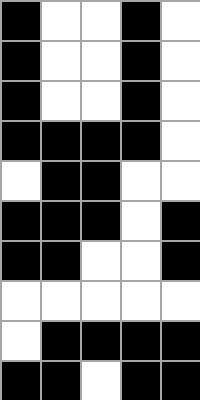[["black", "white", "white", "black", "white"], ["black", "white", "white", "black", "white"], ["black", "white", "white", "black", "white"], ["black", "black", "black", "black", "white"], ["white", "black", "black", "white", "white"], ["black", "black", "black", "white", "black"], ["black", "black", "white", "white", "black"], ["white", "white", "white", "white", "white"], ["white", "black", "black", "black", "black"], ["black", "black", "white", "black", "black"]]